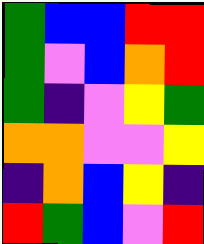[["green", "blue", "blue", "red", "red"], ["green", "violet", "blue", "orange", "red"], ["green", "indigo", "violet", "yellow", "green"], ["orange", "orange", "violet", "violet", "yellow"], ["indigo", "orange", "blue", "yellow", "indigo"], ["red", "green", "blue", "violet", "red"]]